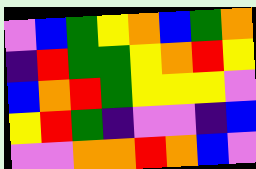[["violet", "blue", "green", "yellow", "orange", "blue", "green", "orange"], ["indigo", "red", "green", "green", "yellow", "orange", "red", "yellow"], ["blue", "orange", "red", "green", "yellow", "yellow", "yellow", "violet"], ["yellow", "red", "green", "indigo", "violet", "violet", "indigo", "blue"], ["violet", "violet", "orange", "orange", "red", "orange", "blue", "violet"]]